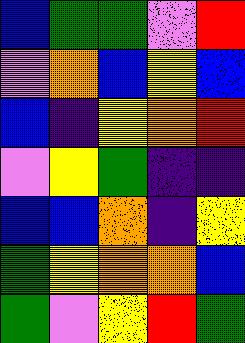[["blue", "green", "green", "violet", "red"], ["violet", "orange", "blue", "yellow", "blue"], ["blue", "indigo", "yellow", "orange", "red"], ["violet", "yellow", "green", "indigo", "indigo"], ["blue", "blue", "orange", "indigo", "yellow"], ["green", "yellow", "orange", "orange", "blue"], ["green", "violet", "yellow", "red", "green"]]